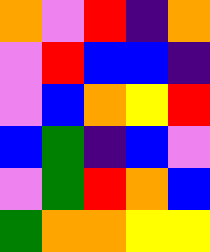[["orange", "violet", "red", "indigo", "orange"], ["violet", "red", "blue", "blue", "indigo"], ["violet", "blue", "orange", "yellow", "red"], ["blue", "green", "indigo", "blue", "violet"], ["violet", "green", "red", "orange", "blue"], ["green", "orange", "orange", "yellow", "yellow"]]